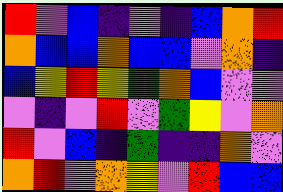[["red", "violet", "blue", "indigo", "violet", "indigo", "blue", "orange", "red"], ["orange", "blue", "blue", "orange", "blue", "blue", "violet", "orange", "indigo"], ["blue", "yellow", "red", "yellow", "green", "orange", "blue", "violet", "violet"], ["violet", "indigo", "violet", "red", "violet", "green", "yellow", "violet", "orange"], ["red", "violet", "blue", "indigo", "green", "indigo", "indigo", "orange", "violet"], ["orange", "red", "violet", "orange", "yellow", "violet", "red", "blue", "blue"]]